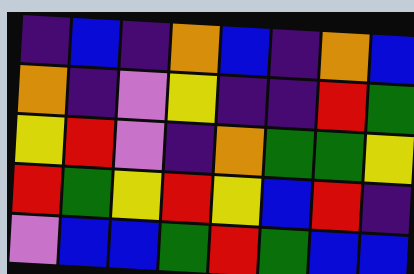[["indigo", "blue", "indigo", "orange", "blue", "indigo", "orange", "blue"], ["orange", "indigo", "violet", "yellow", "indigo", "indigo", "red", "green"], ["yellow", "red", "violet", "indigo", "orange", "green", "green", "yellow"], ["red", "green", "yellow", "red", "yellow", "blue", "red", "indigo"], ["violet", "blue", "blue", "green", "red", "green", "blue", "blue"]]